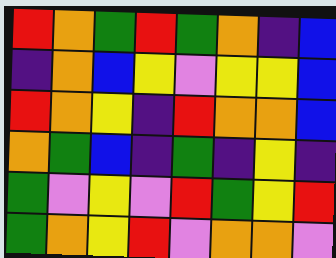[["red", "orange", "green", "red", "green", "orange", "indigo", "blue"], ["indigo", "orange", "blue", "yellow", "violet", "yellow", "yellow", "blue"], ["red", "orange", "yellow", "indigo", "red", "orange", "orange", "blue"], ["orange", "green", "blue", "indigo", "green", "indigo", "yellow", "indigo"], ["green", "violet", "yellow", "violet", "red", "green", "yellow", "red"], ["green", "orange", "yellow", "red", "violet", "orange", "orange", "violet"]]